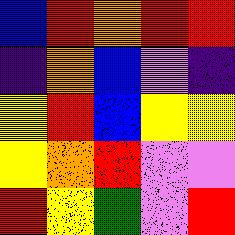[["blue", "red", "orange", "red", "red"], ["indigo", "orange", "blue", "violet", "indigo"], ["yellow", "red", "blue", "yellow", "yellow"], ["yellow", "orange", "red", "violet", "violet"], ["red", "yellow", "green", "violet", "red"]]